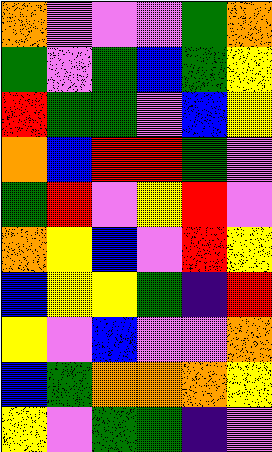[["orange", "violet", "violet", "violet", "green", "orange"], ["green", "violet", "green", "blue", "green", "yellow"], ["red", "green", "green", "violet", "blue", "yellow"], ["orange", "blue", "red", "red", "green", "violet"], ["green", "red", "violet", "yellow", "red", "violet"], ["orange", "yellow", "blue", "violet", "red", "yellow"], ["blue", "yellow", "yellow", "green", "indigo", "red"], ["yellow", "violet", "blue", "violet", "violet", "orange"], ["blue", "green", "orange", "orange", "orange", "yellow"], ["yellow", "violet", "green", "green", "indigo", "violet"]]